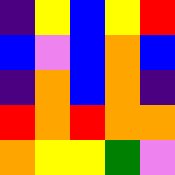[["indigo", "yellow", "blue", "yellow", "red"], ["blue", "violet", "blue", "orange", "blue"], ["indigo", "orange", "blue", "orange", "indigo"], ["red", "orange", "red", "orange", "orange"], ["orange", "yellow", "yellow", "green", "violet"]]